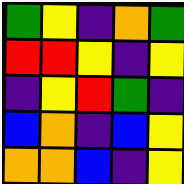[["green", "yellow", "indigo", "orange", "green"], ["red", "red", "yellow", "indigo", "yellow"], ["indigo", "yellow", "red", "green", "indigo"], ["blue", "orange", "indigo", "blue", "yellow"], ["orange", "orange", "blue", "indigo", "yellow"]]